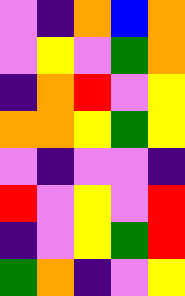[["violet", "indigo", "orange", "blue", "orange"], ["violet", "yellow", "violet", "green", "orange"], ["indigo", "orange", "red", "violet", "yellow"], ["orange", "orange", "yellow", "green", "yellow"], ["violet", "indigo", "violet", "violet", "indigo"], ["red", "violet", "yellow", "violet", "red"], ["indigo", "violet", "yellow", "green", "red"], ["green", "orange", "indigo", "violet", "yellow"]]